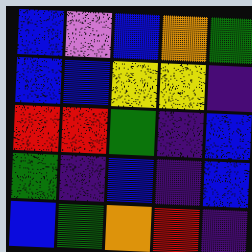[["blue", "violet", "blue", "orange", "green"], ["blue", "blue", "yellow", "yellow", "indigo"], ["red", "red", "green", "indigo", "blue"], ["green", "indigo", "blue", "indigo", "blue"], ["blue", "green", "orange", "red", "indigo"]]